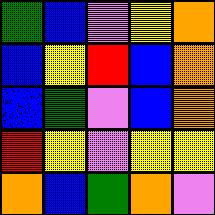[["green", "blue", "violet", "yellow", "orange"], ["blue", "yellow", "red", "blue", "orange"], ["blue", "green", "violet", "blue", "orange"], ["red", "yellow", "violet", "yellow", "yellow"], ["orange", "blue", "green", "orange", "violet"]]